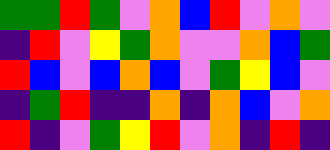[["green", "green", "red", "green", "violet", "orange", "blue", "red", "violet", "orange", "violet"], ["indigo", "red", "violet", "yellow", "green", "orange", "violet", "violet", "orange", "blue", "green"], ["red", "blue", "violet", "blue", "orange", "blue", "violet", "green", "yellow", "blue", "violet"], ["indigo", "green", "red", "indigo", "indigo", "orange", "indigo", "orange", "blue", "violet", "orange"], ["red", "indigo", "violet", "green", "yellow", "red", "violet", "orange", "indigo", "red", "indigo"]]